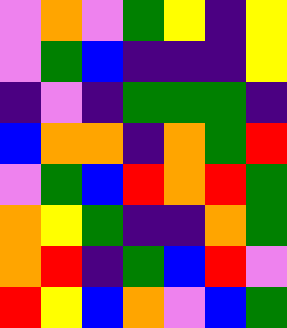[["violet", "orange", "violet", "green", "yellow", "indigo", "yellow"], ["violet", "green", "blue", "indigo", "indigo", "indigo", "yellow"], ["indigo", "violet", "indigo", "green", "green", "green", "indigo"], ["blue", "orange", "orange", "indigo", "orange", "green", "red"], ["violet", "green", "blue", "red", "orange", "red", "green"], ["orange", "yellow", "green", "indigo", "indigo", "orange", "green"], ["orange", "red", "indigo", "green", "blue", "red", "violet"], ["red", "yellow", "blue", "orange", "violet", "blue", "green"]]